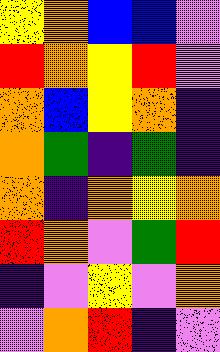[["yellow", "orange", "blue", "blue", "violet"], ["red", "orange", "yellow", "red", "violet"], ["orange", "blue", "yellow", "orange", "indigo"], ["orange", "green", "indigo", "green", "indigo"], ["orange", "indigo", "orange", "yellow", "orange"], ["red", "orange", "violet", "green", "red"], ["indigo", "violet", "yellow", "violet", "orange"], ["violet", "orange", "red", "indigo", "violet"]]